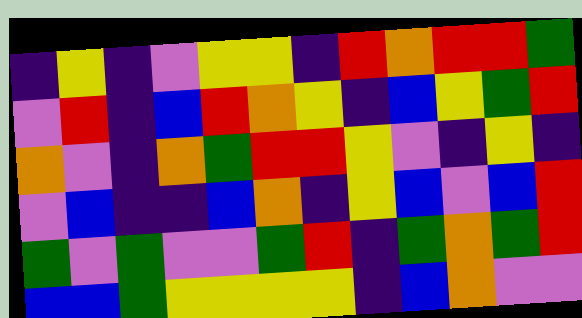[["indigo", "yellow", "indigo", "violet", "yellow", "yellow", "indigo", "red", "orange", "red", "red", "green"], ["violet", "red", "indigo", "blue", "red", "orange", "yellow", "indigo", "blue", "yellow", "green", "red"], ["orange", "violet", "indigo", "orange", "green", "red", "red", "yellow", "violet", "indigo", "yellow", "indigo"], ["violet", "blue", "indigo", "indigo", "blue", "orange", "indigo", "yellow", "blue", "violet", "blue", "red"], ["green", "violet", "green", "violet", "violet", "green", "red", "indigo", "green", "orange", "green", "red"], ["blue", "blue", "green", "yellow", "yellow", "yellow", "yellow", "indigo", "blue", "orange", "violet", "violet"]]